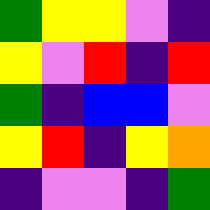[["green", "yellow", "yellow", "violet", "indigo"], ["yellow", "violet", "red", "indigo", "red"], ["green", "indigo", "blue", "blue", "violet"], ["yellow", "red", "indigo", "yellow", "orange"], ["indigo", "violet", "violet", "indigo", "green"]]